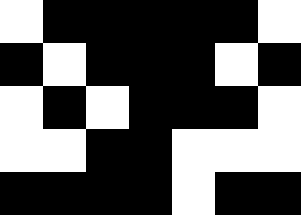[["white", "black", "black", "black", "black", "black", "white"], ["black", "white", "black", "black", "black", "white", "black"], ["white", "black", "white", "black", "black", "black", "white"], ["white", "white", "black", "black", "white", "white", "white"], ["black", "black", "black", "black", "white", "black", "black"]]